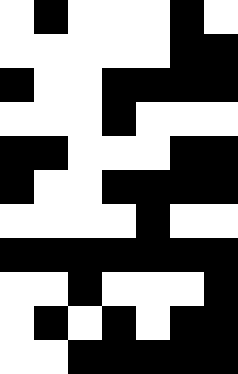[["white", "black", "white", "white", "white", "black", "white"], ["white", "white", "white", "white", "white", "black", "black"], ["black", "white", "white", "black", "black", "black", "black"], ["white", "white", "white", "black", "white", "white", "white"], ["black", "black", "white", "white", "white", "black", "black"], ["black", "white", "white", "black", "black", "black", "black"], ["white", "white", "white", "white", "black", "white", "white"], ["black", "black", "black", "black", "black", "black", "black"], ["white", "white", "black", "white", "white", "white", "black"], ["white", "black", "white", "black", "white", "black", "black"], ["white", "white", "black", "black", "black", "black", "black"]]